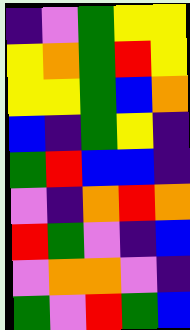[["indigo", "violet", "green", "yellow", "yellow"], ["yellow", "orange", "green", "red", "yellow"], ["yellow", "yellow", "green", "blue", "orange"], ["blue", "indigo", "green", "yellow", "indigo"], ["green", "red", "blue", "blue", "indigo"], ["violet", "indigo", "orange", "red", "orange"], ["red", "green", "violet", "indigo", "blue"], ["violet", "orange", "orange", "violet", "indigo"], ["green", "violet", "red", "green", "blue"]]